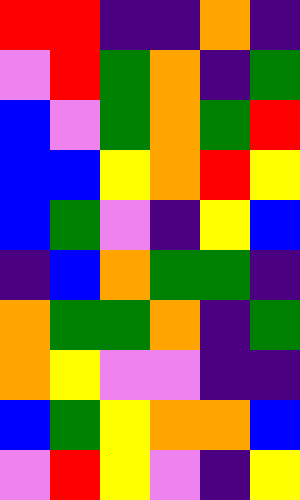[["red", "red", "indigo", "indigo", "orange", "indigo"], ["violet", "red", "green", "orange", "indigo", "green"], ["blue", "violet", "green", "orange", "green", "red"], ["blue", "blue", "yellow", "orange", "red", "yellow"], ["blue", "green", "violet", "indigo", "yellow", "blue"], ["indigo", "blue", "orange", "green", "green", "indigo"], ["orange", "green", "green", "orange", "indigo", "green"], ["orange", "yellow", "violet", "violet", "indigo", "indigo"], ["blue", "green", "yellow", "orange", "orange", "blue"], ["violet", "red", "yellow", "violet", "indigo", "yellow"]]